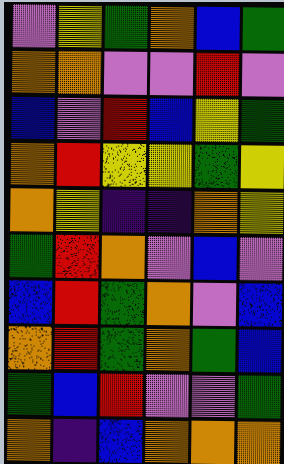[["violet", "yellow", "green", "orange", "blue", "green"], ["orange", "orange", "violet", "violet", "red", "violet"], ["blue", "violet", "red", "blue", "yellow", "green"], ["orange", "red", "yellow", "yellow", "green", "yellow"], ["orange", "yellow", "indigo", "indigo", "orange", "yellow"], ["green", "red", "orange", "violet", "blue", "violet"], ["blue", "red", "green", "orange", "violet", "blue"], ["orange", "red", "green", "orange", "green", "blue"], ["green", "blue", "red", "violet", "violet", "green"], ["orange", "indigo", "blue", "orange", "orange", "orange"]]